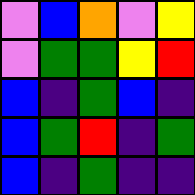[["violet", "blue", "orange", "violet", "yellow"], ["violet", "green", "green", "yellow", "red"], ["blue", "indigo", "green", "blue", "indigo"], ["blue", "green", "red", "indigo", "green"], ["blue", "indigo", "green", "indigo", "indigo"]]